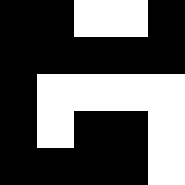[["black", "black", "white", "white", "black"], ["black", "black", "black", "black", "black"], ["black", "white", "white", "white", "white"], ["black", "white", "black", "black", "white"], ["black", "black", "black", "black", "white"]]